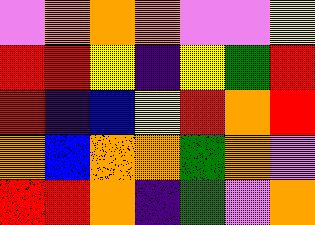[["violet", "orange", "orange", "orange", "violet", "violet", "yellow"], ["red", "red", "yellow", "indigo", "yellow", "green", "red"], ["red", "indigo", "blue", "yellow", "red", "orange", "red"], ["orange", "blue", "orange", "orange", "green", "orange", "violet"], ["red", "red", "orange", "indigo", "green", "violet", "orange"]]